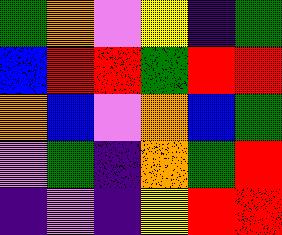[["green", "orange", "violet", "yellow", "indigo", "green"], ["blue", "red", "red", "green", "red", "red"], ["orange", "blue", "violet", "orange", "blue", "green"], ["violet", "green", "indigo", "orange", "green", "red"], ["indigo", "violet", "indigo", "yellow", "red", "red"]]